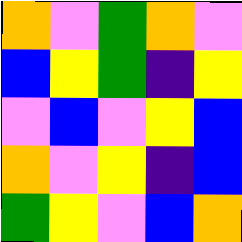[["orange", "violet", "green", "orange", "violet"], ["blue", "yellow", "green", "indigo", "yellow"], ["violet", "blue", "violet", "yellow", "blue"], ["orange", "violet", "yellow", "indigo", "blue"], ["green", "yellow", "violet", "blue", "orange"]]